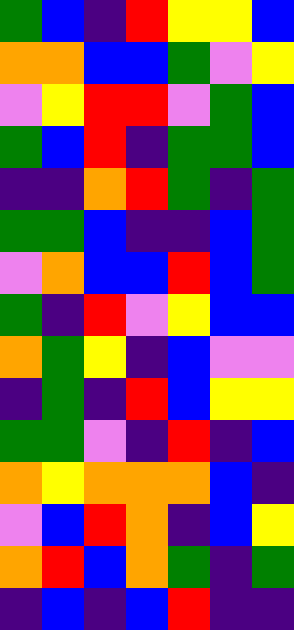[["green", "blue", "indigo", "red", "yellow", "yellow", "blue"], ["orange", "orange", "blue", "blue", "green", "violet", "yellow"], ["violet", "yellow", "red", "red", "violet", "green", "blue"], ["green", "blue", "red", "indigo", "green", "green", "blue"], ["indigo", "indigo", "orange", "red", "green", "indigo", "green"], ["green", "green", "blue", "indigo", "indigo", "blue", "green"], ["violet", "orange", "blue", "blue", "red", "blue", "green"], ["green", "indigo", "red", "violet", "yellow", "blue", "blue"], ["orange", "green", "yellow", "indigo", "blue", "violet", "violet"], ["indigo", "green", "indigo", "red", "blue", "yellow", "yellow"], ["green", "green", "violet", "indigo", "red", "indigo", "blue"], ["orange", "yellow", "orange", "orange", "orange", "blue", "indigo"], ["violet", "blue", "red", "orange", "indigo", "blue", "yellow"], ["orange", "red", "blue", "orange", "green", "indigo", "green"], ["indigo", "blue", "indigo", "blue", "red", "indigo", "indigo"]]